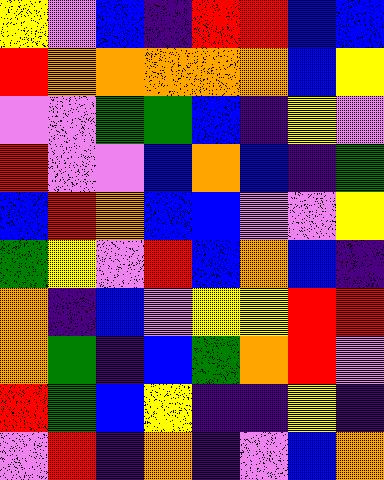[["yellow", "violet", "blue", "indigo", "red", "red", "blue", "blue"], ["red", "orange", "orange", "orange", "orange", "orange", "blue", "yellow"], ["violet", "violet", "green", "green", "blue", "indigo", "yellow", "violet"], ["red", "violet", "violet", "blue", "orange", "blue", "indigo", "green"], ["blue", "red", "orange", "blue", "blue", "violet", "violet", "yellow"], ["green", "yellow", "violet", "red", "blue", "orange", "blue", "indigo"], ["orange", "indigo", "blue", "violet", "yellow", "yellow", "red", "red"], ["orange", "green", "indigo", "blue", "green", "orange", "red", "violet"], ["red", "green", "blue", "yellow", "indigo", "indigo", "yellow", "indigo"], ["violet", "red", "indigo", "orange", "indigo", "violet", "blue", "orange"]]